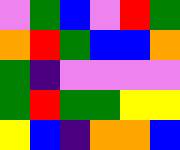[["violet", "green", "blue", "violet", "red", "green"], ["orange", "red", "green", "blue", "blue", "orange"], ["green", "indigo", "violet", "violet", "violet", "violet"], ["green", "red", "green", "green", "yellow", "yellow"], ["yellow", "blue", "indigo", "orange", "orange", "blue"]]